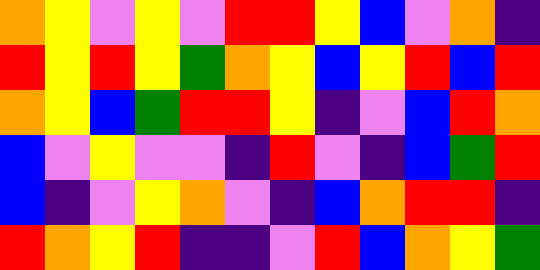[["orange", "yellow", "violet", "yellow", "violet", "red", "red", "yellow", "blue", "violet", "orange", "indigo"], ["red", "yellow", "red", "yellow", "green", "orange", "yellow", "blue", "yellow", "red", "blue", "red"], ["orange", "yellow", "blue", "green", "red", "red", "yellow", "indigo", "violet", "blue", "red", "orange"], ["blue", "violet", "yellow", "violet", "violet", "indigo", "red", "violet", "indigo", "blue", "green", "red"], ["blue", "indigo", "violet", "yellow", "orange", "violet", "indigo", "blue", "orange", "red", "red", "indigo"], ["red", "orange", "yellow", "red", "indigo", "indigo", "violet", "red", "blue", "orange", "yellow", "green"]]